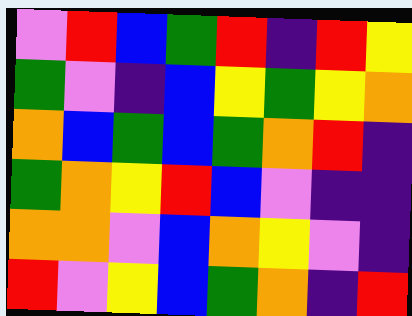[["violet", "red", "blue", "green", "red", "indigo", "red", "yellow"], ["green", "violet", "indigo", "blue", "yellow", "green", "yellow", "orange"], ["orange", "blue", "green", "blue", "green", "orange", "red", "indigo"], ["green", "orange", "yellow", "red", "blue", "violet", "indigo", "indigo"], ["orange", "orange", "violet", "blue", "orange", "yellow", "violet", "indigo"], ["red", "violet", "yellow", "blue", "green", "orange", "indigo", "red"]]